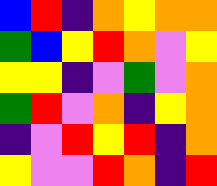[["blue", "red", "indigo", "orange", "yellow", "orange", "orange"], ["green", "blue", "yellow", "red", "orange", "violet", "yellow"], ["yellow", "yellow", "indigo", "violet", "green", "violet", "orange"], ["green", "red", "violet", "orange", "indigo", "yellow", "orange"], ["indigo", "violet", "red", "yellow", "red", "indigo", "orange"], ["yellow", "violet", "violet", "red", "orange", "indigo", "red"]]